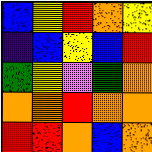[["blue", "yellow", "red", "orange", "yellow"], ["indigo", "blue", "yellow", "blue", "red"], ["green", "yellow", "violet", "green", "orange"], ["orange", "orange", "red", "orange", "orange"], ["red", "red", "orange", "blue", "orange"]]